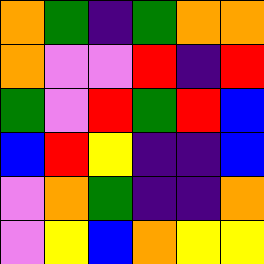[["orange", "green", "indigo", "green", "orange", "orange"], ["orange", "violet", "violet", "red", "indigo", "red"], ["green", "violet", "red", "green", "red", "blue"], ["blue", "red", "yellow", "indigo", "indigo", "blue"], ["violet", "orange", "green", "indigo", "indigo", "orange"], ["violet", "yellow", "blue", "orange", "yellow", "yellow"]]